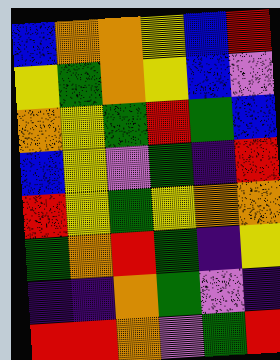[["blue", "orange", "orange", "yellow", "blue", "red"], ["yellow", "green", "orange", "yellow", "blue", "violet"], ["orange", "yellow", "green", "red", "green", "blue"], ["blue", "yellow", "violet", "green", "indigo", "red"], ["red", "yellow", "green", "yellow", "orange", "orange"], ["green", "orange", "red", "green", "indigo", "yellow"], ["indigo", "indigo", "orange", "green", "violet", "indigo"], ["red", "red", "orange", "violet", "green", "red"]]